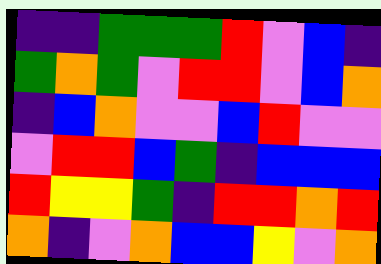[["indigo", "indigo", "green", "green", "green", "red", "violet", "blue", "indigo"], ["green", "orange", "green", "violet", "red", "red", "violet", "blue", "orange"], ["indigo", "blue", "orange", "violet", "violet", "blue", "red", "violet", "violet"], ["violet", "red", "red", "blue", "green", "indigo", "blue", "blue", "blue"], ["red", "yellow", "yellow", "green", "indigo", "red", "red", "orange", "red"], ["orange", "indigo", "violet", "orange", "blue", "blue", "yellow", "violet", "orange"]]